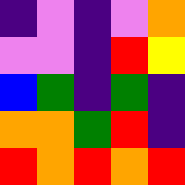[["indigo", "violet", "indigo", "violet", "orange"], ["violet", "violet", "indigo", "red", "yellow"], ["blue", "green", "indigo", "green", "indigo"], ["orange", "orange", "green", "red", "indigo"], ["red", "orange", "red", "orange", "red"]]